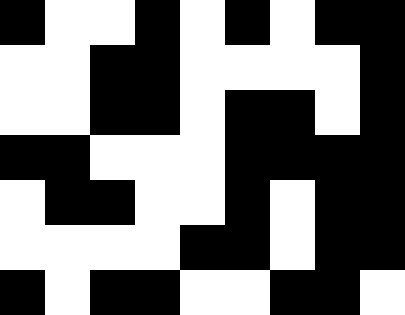[["black", "white", "white", "black", "white", "black", "white", "black", "black"], ["white", "white", "black", "black", "white", "white", "white", "white", "black"], ["white", "white", "black", "black", "white", "black", "black", "white", "black"], ["black", "black", "white", "white", "white", "black", "black", "black", "black"], ["white", "black", "black", "white", "white", "black", "white", "black", "black"], ["white", "white", "white", "white", "black", "black", "white", "black", "black"], ["black", "white", "black", "black", "white", "white", "black", "black", "white"]]